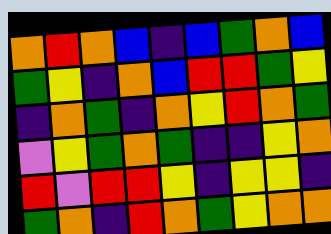[["orange", "red", "orange", "blue", "indigo", "blue", "green", "orange", "blue"], ["green", "yellow", "indigo", "orange", "blue", "red", "red", "green", "yellow"], ["indigo", "orange", "green", "indigo", "orange", "yellow", "red", "orange", "green"], ["violet", "yellow", "green", "orange", "green", "indigo", "indigo", "yellow", "orange"], ["red", "violet", "red", "red", "yellow", "indigo", "yellow", "yellow", "indigo"], ["green", "orange", "indigo", "red", "orange", "green", "yellow", "orange", "orange"]]